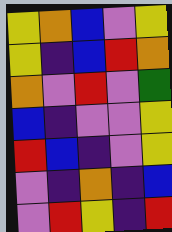[["yellow", "orange", "blue", "violet", "yellow"], ["yellow", "indigo", "blue", "red", "orange"], ["orange", "violet", "red", "violet", "green"], ["blue", "indigo", "violet", "violet", "yellow"], ["red", "blue", "indigo", "violet", "yellow"], ["violet", "indigo", "orange", "indigo", "blue"], ["violet", "red", "yellow", "indigo", "red"]]